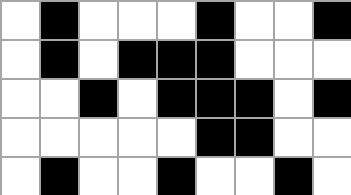[["white", "black", "white", "white", "white", "black", "white", "white", "black"], ["white", "black", "white", "black", "black", "black", "white", "white", "white"], ["white", "white", "black", "white", "black", "black", "black", "white", "black"], ["white", "white", "white", "white", "white", "black", "black", "white", "white"], ["white", "black", "white", "white", "black", "white", "white", "black", "white"]]